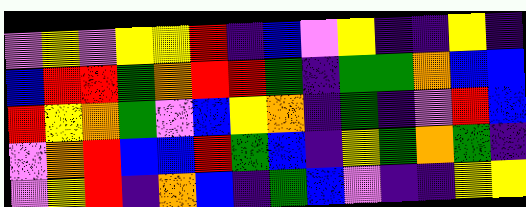[["violet", "yellow", "violet", "yellow", "yellow", "red", "indigo", "blue", "violet", "yellow", "indigo", "indigo", "yellow", "indigo"], ["blue", "red", "red", "green", "orange", "red", "red", "green", "indigo", "green", "green", "orange", "blue", "blue"], ["red", "yellow", "orange", "green", "violet", "blue", "yellow", "orange", "indigo", "green", "indigo", "violet", "red", "blue"], ["violet", "orange", "red", "blue", "blue", "red", "green", "blue", "indigo", "yellow", "green", "orange", "green", "indigo"], ["violet", "yellow", "red", "indigo", "orange", "blue", "indigo", "green", "blue", "violet", "indigo", "indigo", "yellow", "yellow"]]